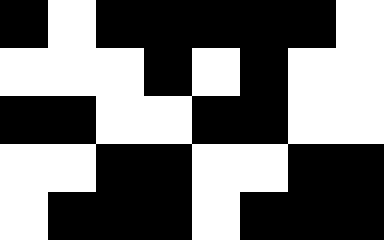[["black", "white", "black", "black", "black", "black", "black", "white"], ["white", "white", "white", "black", "white", "black", "white", "white"], ["black", "black", "white", "white", "black", "black", "white", "white"], ["white", "white", "black", "black", "white", "white", "black", "black"], ["white", "black", "black", "black", "white", "black", "black", "black"]]